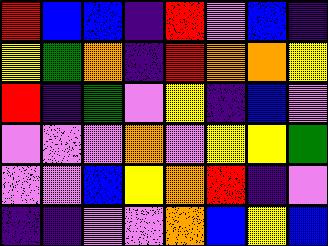[["red", "blue", "blue", "indigo", "red", "violet", "blue", "indigo"], ["yellow", "green", "orange", "indigo", "red", "orange", "orange", "yellow"], ["red", "indigo", "green", "violet", "yellow", "indigo", "blue", "violet"], ["violet", "violet", "violet", "orange", "violet", "yellow", "yellow", "green"], ["violet", "violet", "blue", "yellow", "orange", "red", "indigo", "violet"], ["indigo", "indigo", "violet", "violet", "orange", "blue", "yellow", "blue"]]